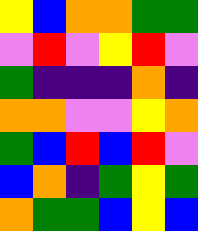[["yellow", "blue", "orange", "orange", "green", "green"], ["violet", "red", "violet", "yellow", "red", "violet"], ["green", "indigo", "indigo", "indigo", "orange", "indigo"], ["orange", "orange", "violet", "violet", "yellow", "orange"], ["green", "blue", "red", "blue", "red", "violet"], ["blue", "orange", "indigo", "green", "yellow", "green"], ["orange", "green", "green", "blue", "yellow", "blue"]]